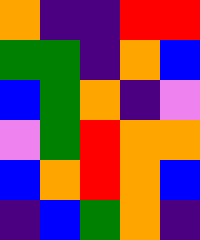[["orange", "indigo", "indigo", "red", "red"], ["green", "green", "indigo", "orange", "blue"], ["blue", "green", "orange", "indigo", "violet"], ["violet", "green", "red", "orange", "orange"], ["blue", "orange", "red", "orange", "blue"], ["indigo", "blue", "green", "orange", "indigo"]]